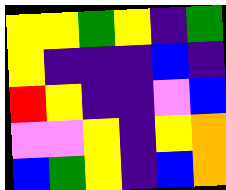[["yellow", "yellow", "green", "yellow", "indigo", "green"], ["yellow", "indigo", "indigo", "indigo", "blue", "indigo"], ["red", "yellow", "indigo", "indigo", "violet", "blue"], ["violet", "violet", "yellow", "indigo", "yellow", "orange"], ["blue", "green", "yellow", "indigo", "blue", "orange"]]